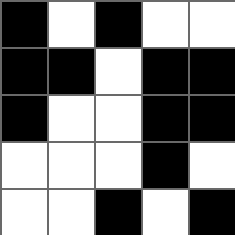[["black", "white", "black", "white", "white"], ["black", "black", "white", "black", "black"], ["black", "white", "white", "black", "black"], ["white", "white", "white", "black", "white"], ["white", "white", "black", "white", "black"]]